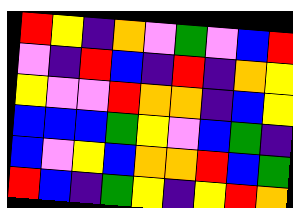[["red", "yellow", "indigo", "orange", "violet", "green", "violet", "blue", "red"], ["violet", "indigo", "red", "blue", "indigo", "red", "indigo", "orange", "yellow"], ["yellow", "violet", "violet", "red", "orange", "orange", "indigo", "blue", "yellow"], ["blue", "blue", "blue", "green", "yellow", "violet", "blue", "green", "indigo"], ["blue", "violet", "yellow", "blue", "orange", "orange", "red", "blue", "green"], ["red", "blue", "indigo", "green", "yellow", "indigo", "yellow", "red", "orange"]]